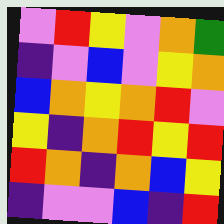[["violet", "red", "yellow", "violet", "orange", "green"], ["indigo", "violet", "blue", "violet", "yellow", "orange"], ["blue", "orange", "yellow", "orange", "red", "violet"], ["yellow", "indigo", "orange", "red", "yellow", "red"], ["red", "orange", "indigo", "orange", "blue", "yellow"], ["indigo", "violet", "violet", "blue", "indigo", "red"]]